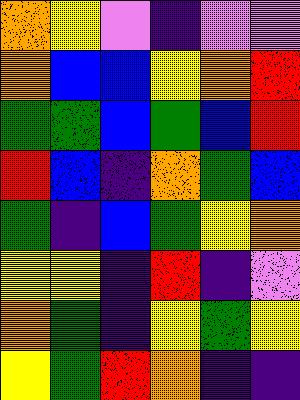[["orange", "yellow", "violet", "indigo", "violet", "violet"], ["orange", "blue", "blue", "yellow", "orange", "red"], ["green", "green", "blue", "green", "blue", "red"], ["red", "blue", "indigo", "orange", "green", "blue"], ["green", "indigo", "blue", "green", "yellow", "orange"], ["yellow", "yellow", "indigo", "red", "indigo", "violet"], ["orange", "green", "indigo", "yellow", "green", "yellow"], ["yellow", "green", "red", "orange", "indigo", "indigo"]]